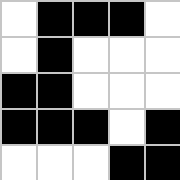[["white", "black", "black", "black", "white"], ["white", "black", "white", "white", "white"], ["black", "black", "white", "white", "white"], ["black", "black", "black", "white", "black"], ["white", "white", "white", "black", "black"]]